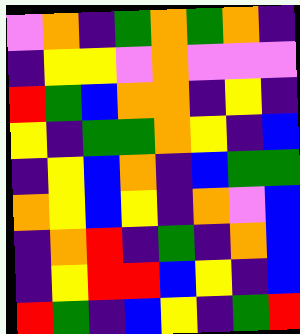[["violet", "orange", "indigo", "green", "orange", "green", "orange", "indigo"], ["indigo", "yellow", "yellow", "violet", "orange", "violet", "violet", "violet"], ["red", "green", "blue", "orange", "orange", "indigo", "yellow", "indigo"], ["yellow", "indigo", "green", "green", "orange", "yellow", "indigo", "blue"], ["indigo", "yellow", "blue", "orange", "indigo", "blue", "green", "green"], ["orange", "yellow", "blue", "yellow", "indigo", "orange", "violet", "blue"], ["indigo", "orange", "red", "indigo", "green", "indigo", "orange", "blue"], ["indigo", "yellow", "red", "red", "blue", "yellow", "indigo", "blue"], ["red", "green", "indigo", "blue", "yellow", "indigo", "green", "red"]]